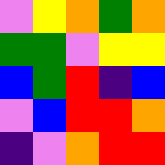[["violet", "yellow", "orange", "green", "orange"], ["green", "green", "violet", "yellow", "yellow"], ["blue", "green", "red", "indigo", "blue"], ["violet", "blue", "red", "red", "orange"], ["indigo", "violet", "orange", "red", "red"]]